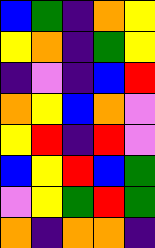[["blue", "green", "indigo", "orange", "yellow"], ["yellow", "orange", "indigo", "green", "yellow"], ["indigo", "violet", "indigo", "blue", "red"], ["orange", "yellow", "blue", "orange", "violet"], ["yellow", "red", "indigo", "red", "violet"], ["blue", "yellow", "red", "blue", "green"], ["violet", "yellow", "green", "red", "green"], ["orange", "indigo", "orange", "orange", "indigo"]]